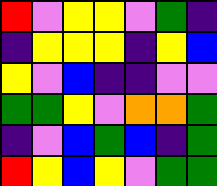[["red", "violet", "yellow", "yellow", "violet", "green", "indigo"], ["indigo", "yellow", "yellow", "yellow", "indigo", "yellow", "blue"], ["yellow", "violet", "blue", "indigo", "indigo", "violet", "violet"], ["green", "green", "yellow", "violet", "orange", "orange", "green"], ["indigo", "violet", "blue", "green", "blue", "indigo", "green"], ["red", "yellow", "blue", "yellow", "violet", "green", "green"]]